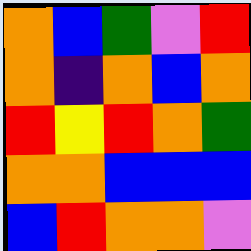[["orange", "blue", "green", "violet", "red"], ["orange", "indigo", "orange", "blue", "orange"], ["red", "yellow", "red", "orange", "green"], ["orange", "orange", "blue", "blue", "blue"], ["blue", "red", "orange", "orange", "violet"]]